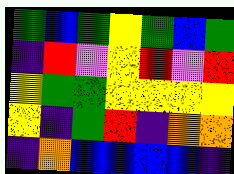[["green", "blue", "green", "yellow", "green", "blue", "green"], ["indigo", "red", "violet", "yellow", "red", "violet", "red"], ["yellow", "green", "green", "yellow", "yellow", "yellow", "yellow"], ["yellow", "indigo", "green", "red", "indigo", "orange", "orange"], ["indigo", "orange", "blue", "blue", "blue", "blue", "indigo"]]